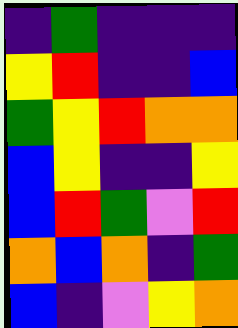[["indigo", "green", "indigo", "indigo", "indigo"], ["yellow", "red", "indigo", "indigo", "blue"], ["green", "yellow", "red", "orange", "orange"], ["blue", "yellow", "indigo", "indigo", "yellow"], ["blue", "red", "green", "violet", "red"], ["orange", "blue", "orange", "indigo", "green"], ["blue", "indigo", "violet", "yellow", "orange"]]